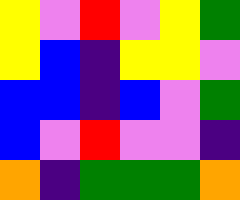[["yellow", "violet", "red", "violet", "yellow", "green"], ["yellow", "blue", "indigo", "yellow", "yellow", "violet"], ["blue", "blue", "indigo", "blue", "violet", "green"], ["blue", "violet", "red", "violet", "violet", "indigo"], ["orange", "indigo", "green", "green", "green", "orange"]]